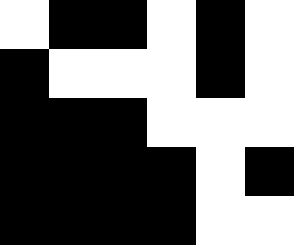[["white", "black", "black", "white", "black", "white"], ["black", "white", "white", "white", "black", "white"], ["black", "black", "black", "white", "white", "white"], ["black", "black", "black", "black", "white", "black"], ["black", "black", "black", "black", "white", "white"]]